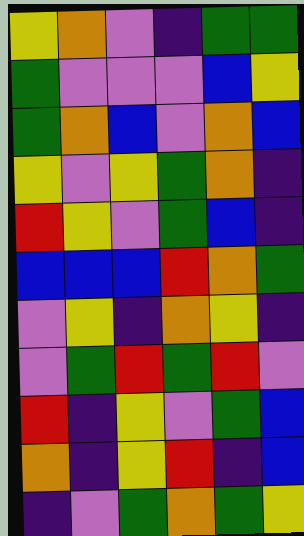[["yellow", "orange", "violet", "indigo", "green", "green"], ["green", "violet", "violet", "violet", "blue", "yellow"], ["green", "orange", "blue", "violet", "orange", "blue"], ["yellow", "violet", "yellow", "green", "orange", "indigo"], ["red", "yellow", "violet", "green", "blue", "indigo"], ["blue", "blue", "blue", "red", "orange", "green"], ["violet", "yellow", "indigo", "orange", "yellow", "indigo"], ["violet", "green", "red", "green", "red", "violet"], ["red", "indigo", "yellow", "violet", "green", "blue"], ["orange", "indigo", "yellow", "red", "indigo", "blue"], ["indigo", "violet", "green", "orange", "green", "yellow"]]